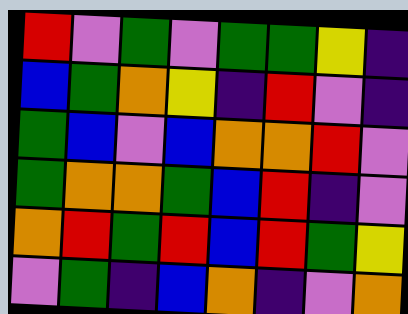[["red", "violet", "green", "violet", "green", "green", "yellow", "indigo"], ["blue", "green", "orange", "yellow", "indigo", "red", "violet", "indigo"], ["green", "blue", "violet", "blue", "orange", "orange", "red", "violet"], ["green", "orange", "orange", "green", "blue", "red", "indigo", "violet"], ["orange", "red", "green", "red", "blue", "red", "green", "yellow"], ["violet", "green", "indigo", "blue", "orange", "indigo", "violet", "orange"]]